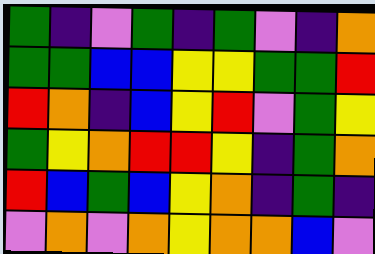[["green", "indigo", "violet", "green", "indigo", "green", "violet", "indigo", "orange"], ["green", "green", "blue", "blue", "yellow", "yellow", "green", "green", "red"], ["red", "orange", "indigo", "blue", "yellow", "red", "violet", "green", "yellow"], ["green", "yellow", "orange", "red", "red", "yellow", "indigo", "green", "orange"], ["red", "blue", "green", "blue", "yellow", "orange", "indigo", "green", "indigo"], ["violet", "orange", "violet", "orange", "yellow", "orange", "orange", "blue", "violet"]]